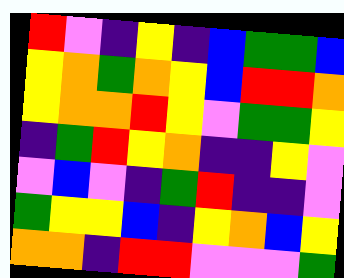[["red", "violet", "indigo", "yellow", "indigo", "blue", "green", "green", "blue"], ["yellow", "orange", "green", "orange", "yellow", "blue", "red", "red", "orange"], ["yellow", "orange", "orange", "red", "yellow", "violet", "green", "green", "yellow"], ["indigo", "green", "red", "yellow", "orange", "indigo", "indigo", "yellow", "violet"], ["violet", "blue", "violet", "indigo", "green", "red", "indigo", "indigo", "violet"], ["green", "yellow", "yellow", "blue", "indigo", "yellow", "orange", "blue", "yellow"], ["orange", "orange", "indigo", "red", "red", "violet", "violet", "violet", "green"]]